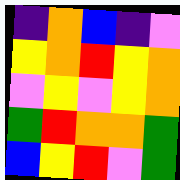[["indigo", "orange", "blue", "indigo", "violet"], ["yellow", "orange", "red", "yellow", "orange"], ["violet", "yellow", "violet", "yellow", "orange"], ["green", "red", "orange", "orange", "green"], ["blue", "yellow", "red", "violet", "green"]]